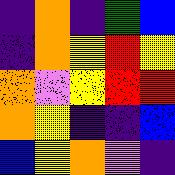[["indigo", "orange", "indigo", "green", "blue"], ["indigo", "orange", "yellow", "red", "yellow"], ["orange", "violet", "yellow", "red", "red"], ["orange", "yellow", "indigo", "indigo", "blue"], ["blue", "yellow", "orange", "violet", "indigo"]]